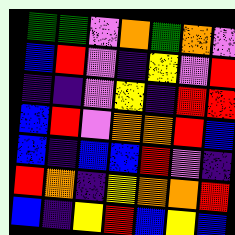[["green", "green", "violet", "orange", "green", "orange", "violet"], ["blue", "red", "violet", "indigo", "yellow", "violet", "red"], ["indigo", "indigo", "violet", "yellow", "indigo", "red", "red"], ["blue", "red", "violet", "orange", "orange", "red", "blue"], ["blue", "indigo", "blue", "blue", "red", "violet", "indigo"], ["red", "orange", "indigo", "yellow", "orange", "orange", "red"], ["blue", "indigo", "yellow", "red", "blue", "yellow", "blue"]]